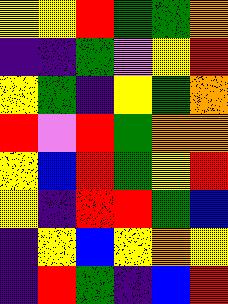[["yellow", "yellow", "red", "green", "green", "orange"], ["indigo", "indigo", "green", "violet", "yellow", "red"], ["yellow", "green", "indigo", "yellow", "green", "orange"], ["red", "violet", "red", "green", "orange", "orange"], ["yellow", "blue", "red", "green", "yellow", "red"], ["yellow", "indigo", "red", "red", "green", "blue"], ["indigo", "yellow", "blue", "yellow", "orange", "yellow"], ["indigo", "red", "green", "indigo", "blue", "red"]]